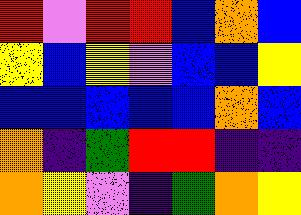[["red", "violet", "red", "red", "blue", "orange", "blue"], ["yellow", "blue", "yellow", "violet", "blue", "blue", "yellow"], ["blue", "blue", "blue", "blue", "blue", "orange", "blue"], ["orange", "indigo", "green", "red", "red", "indigo", "indigo"], ["orange", "yellow", "violet", "indigo", "green", "orange", "yellow"]]